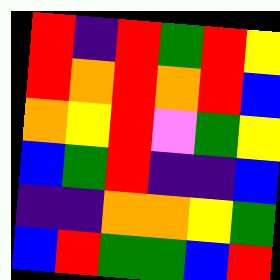[["red", "indigo", "red", "green", "red", "yellow"], ["red", "orange", "red", "orange", "red", "blue"], ["orange", "yellow", "red", "violet", "green", "yellow"], ["blue", "green", "red", "indigo", "indigo", "blue"], ["indigo", "indigo", "orange", "orange", "yellow", "green"], ["blue", "red", "green", "green", "blue", "red"]]